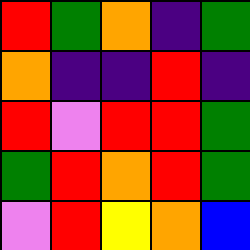[["red", "green", "orange", "indigo", "green"], ["orange", "indigo", "indigo", "red", "indigo"], ["red", "violet", "red", "red", "green"], ["green", "red", "orange", "red", "green"], ["violet", "red", "yellow", "orange", "blue"]]